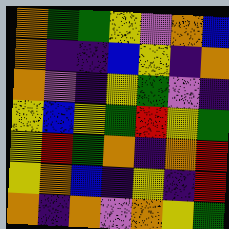[["orange", "green", "green", "yellow", "violet", "orange", "blue"], ["orange", "indigo", "indigo", "blue", "yellow", "indigo", "orange"], ["orange", "violet", "indigo", "yellow", "green", "violet", "indigo"], ["yellow", "blue", "yellow", "green", "red", "yellow", "green"], ["yellow", "red", "green", "orange", "indigo", "orange", "red"], ["yellow", "orange", "blue", "indigo", "yellow", "indigo", "red"], ["orange", "indigo", "orange", "violet", "orange", "yellow", "green"]]